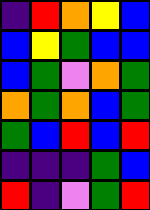[["indigo", "red", "orange", "yellow", "blue"], ["blue", "yellow", "green", "blue", "blue"], ["blue", "green", "violet", "orange", "green"], ["orange", "green", "orange", "blue", "green"], ["green", "blue", "red", "blue", "red"], ["indigo", "indigo", "indigo", "green", "blue"], ["red", "indigo", "violet", "green", "red"]]